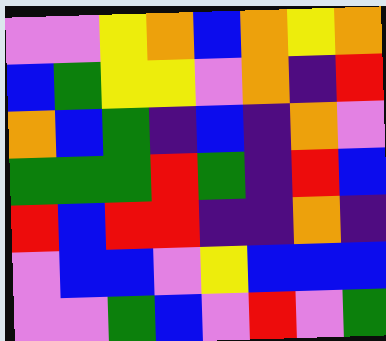[["violet", "violet", "yellow", "orange", "blue", "orange", "yellow", "orange"], ["blue", "green", "yellow", "yellow", "violet", "orange", "indigo", "red"], ["orange", "blue", "green", "indigo", "blue", "indigo", "orange", "violet"], ["green", "green", "green", "red", "green", "indigo", "red", "blue"], ["red", "blue", "red", "red", "indigo", "indigo", "orange", "indigo"], ["violet", "blue", "blue", "violet", "yellow", "blue", "blue", "blue"], ["violet", "violet", "green", "blue", "violet", "red", "violet", "green"]]